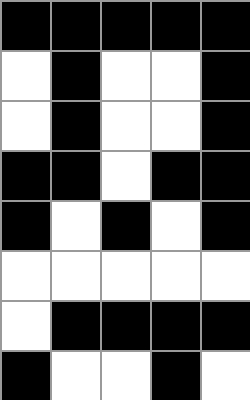[["black", "black", "black", "black", "black"], ["white", "black", "white", "white", "black"], ["white", "black", "white", "white", "black"], ["black", "black", "white", "black", "black"], ["black", "white", "black", "white", "black"], ["white", "white", "white", "white", "white"], ["white", "black", "black", "black", "black"], ["black", "white", "white", "black", "white"]]